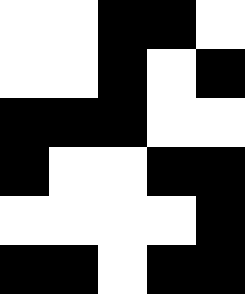[["white", "white", "black", "black", "white"], ["white", "white", "black", "white", "black"], ["black", "black", "black", "white", "white"], ["black", "white", "white", "black", "black"], ["white", "white", "white", "white", "black"], ["black", "black", "white", "black", "black"]]